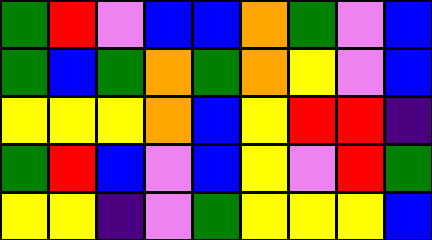[["green", "red", "violet", "blue", "blue", "orange", "green", "violet", "blue"], ["green", "blue", "green", "orange", "green", "orange", "yellow", "violet", "blue"], ["yellow", "yellow", "yellow", "orange", "blue", "yellow", "red", "red", "indigo"], ["green", "red", "blue", "violet", "blue", "yellow", "violet", "red", "green"], ["yellow", "yellow", "indigo", "violet", "green", "yellow", "yellow", "yellow", "blue"]]